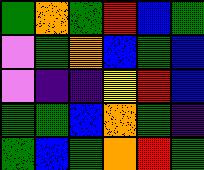[["green", "orange", "green", "red", "blue", "green"], ["violet", "green", "orange", "blue", "green", "blue"], ["violet", "indigo", "indigo", "yellow", "red", "blue"], ["green", "green", "blue", "orange", "green", "indigo"], ["green", "blue", "green", "orange", "red", "green"]]